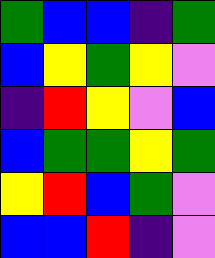[["green", "blue", "blue", "indigo", "green"], ["blue", "yellow", "green", "yellow", "violet"], ["indigo", "red", "yellow", "violet", "blue"], ["blue", "green", "green", "yellow", "green"], ["yellow", "red", "blue", "green", "violet"], ["blue", "blue", "red", "indigo", "violet"]]